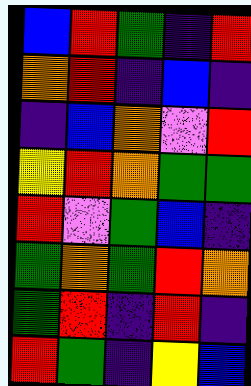[["blue", "red", "green", "indigo", "red"], ["orange", "red", "indigo", "blue", "indigo"], ["indigo", "blue", "orange", "violet", "red"], ["yellow", "red", "orange", "green", "green"], ["red", "violet", "green", "blue", "indigo"], ["green", "orange", "green", "red", "orange"], ["green", "red", "indigo", "red", "indigo"], ["red", "green", "indigo", "yellow", "blue"]]